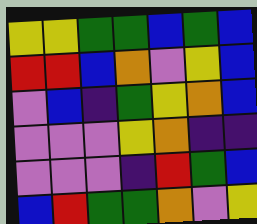[["yellow", "yellow", "green", "green", "blue", "green", "blue"], ["red", "red", "blue", "orange", "violet", "yellow", "blue"], ["violet", "blue", "indigo", "green", "yellow", "orange", "blue"], ["violet", "violet", "violet", "yellow", "orange", "indigo", "indigo"], ["violet", "violet", "violet", "indigo", "red", "green", "blue"], ["blue", "red", "green", "green", "orange", "violet", "yellow"]]